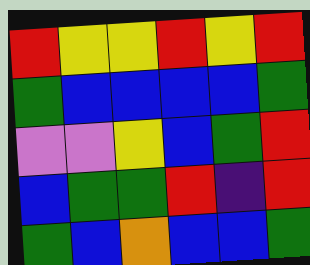[["red", "yellow", "yellow", "red", "yellow", "red"], ["green", "blue", "blue", "blue", "blue", "green"], ["violet", "violet", "yellow", "blue", "green", "red"], ["blue", "green", "green", "red", "indigo", "red"], ["green", "blue", "orange", "blue", "blue", "green"]]